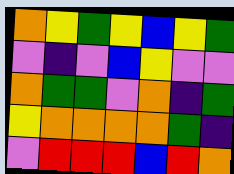[["orange", "yellow", "green", "yellow", "blue", "yellow", "green"], ["violet", "indigo", "violet", "blue", "yellow", "violet", "violet"], ["orange", "green", "green", "violet", "orange", "indigo", "green"], ["yellow", "orange", "orange", "orange", "orange", "green", "indigo"], ["violet", "red", "red", "red", "blue", "red", "orange"]]